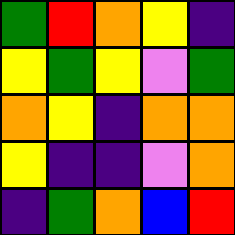[["green", "red", "orange", "yellow", "indigo"], ["yellow", "green", "yellow", "violet", "green"], ["orange", "yellow", "indigo", "orange", "orange"], ["yellow", "indigo", "indigo", "violet", "orange"], ["indigo", "green", "orange", "blue", "red"]]